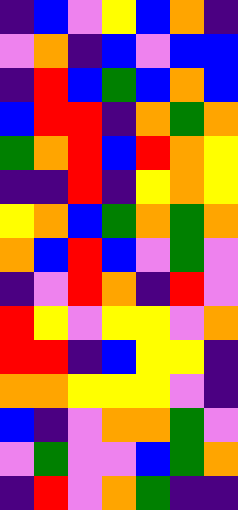[["indigo", "blue", "violet", "yellow", "blue", "orange", "indigo"], ["violet", "orange", "indigo", "blue", "violet", "blue", "blue"], ["indigo", "red", "blue", "green", "blue", "orange", "blue"], ["blue", "red", "red", "indigo", "orange", "green", "orange"], ["green", "orange", "red", "blue", "red", "orange", "yellow"], ["indigo", "indigo", "red", "indigo", "yellow", "orange", "yellow"], ["yellow", "orange", "blue", "green", "orange", "green", "orange"], ["orange", "blue", "red", "blue", "violet", "green", "violet"], ["indigo", "violet", "red", "orange", "indigo", "red", "violet"], ["red", "yellow", "violet", "yellow", "yellow", "violet", "orange"], ["red", "red", "indigo", "blue", "yellow", "yellow", "indigo"], ["orange", "orange", "yellow", "yellow", "yellow", "violet", "indigo"], ["blue", "indigo", "violet", "orange", "orange", "green", "violet"], ["violet", "green", "violet", "violet", "blue", "green", "orange"], ["indigo", "red", "violet", "orange", "green", "indigo", "indigo"]]